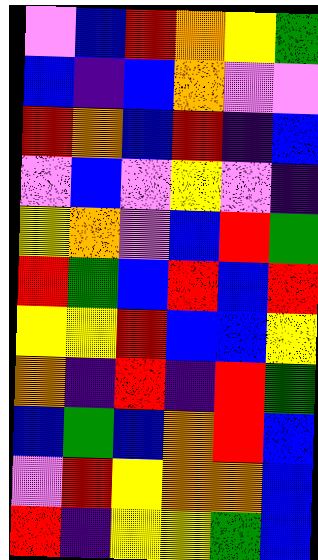[["violet", "blue", "red", "orange", "yellow", "green"], ["blue", "indigo", "blue", "orange", "violet", "violet"], ["red", "orange", "blue", "red", "indigo", "blue"], ["violet", "blue", "violet", "yellow", "violet", "indigo"], ["yellow", "orange", "violet", "blue", "red", "green"], ["red", "green", "blue", "red", "blue", "red"], ["yellow", "yellow", "red", "blue", "blue", "yellow"], ["orange", "indigo", "red", "indigo", "red", "green"], ["blue", "green", "blue", "orange", "red", "blue"], ["violet", "red", "yellow", "orange", "orange", "blue"], ["red", "indigo", "yellow", "yellow", "green", "blue"]]